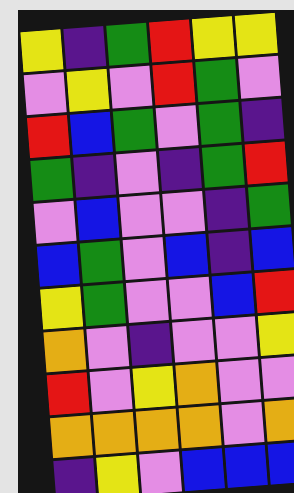[["yellow", "indigo", "green", "red", "yellow", "yellow"], ["violet", "yellow", "violet", "red", "green", "violet"], ["red", "blue", "green", "violet", "green", "indigo"], ["green", "indigo", "violet", "indigo", "green", "red"], ["violet", "blue", "violet", "violet", "indigo", "green"], ["blue", "green", "violet", "blue", "indigo", "blue"], ["yellow", "green", "violet", "violet", "blue", "red"], ["orange", "violet", "indigo", "violet", "violet", "yellow"], ["red", "violet", "yellow", "orange", "violet", "violet"], ["orange", "orange", "orange", "orange", "violet", "orange"], ["indigo", "yellow", "violet", "blue", "blue", "blue"]]